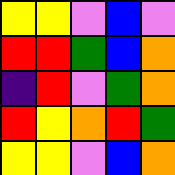[["yellow", "yellow", "violet", "blue", "violet"], ["red", "red", "green", "blue", "orange"], ["indigo", "red", "violet", "green", "orange"], ["red", "yellow", "orange", "red", "green"], ["yellow", "yellow", "violet", "blue", "orange"]]